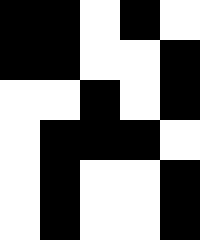[["black", "black", "white", "black", "white"], ["black", "black", "white", "white", "black"], ["white", "white", "black", "white", "black"], ["white", "black", "black", "black", "white"], ["white", "black", "white", "white", "black"], ["white", "black", "white", "white", "black"]]